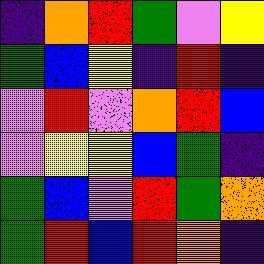[["indigo", "orange", "red", "green", "violet", "yellow"], ["green", "blue", "yellow", "indigo", "red", "indigo"], ["violet", "red", "violet", "orange", "red", "blue"], ["violet", "yellow", "yellow", "blue", "green", "indigo"], ["green", "blue", "violet", "red", "green", "orange"], ["green", "red", "blue", "red", "orange", "indigo"]]